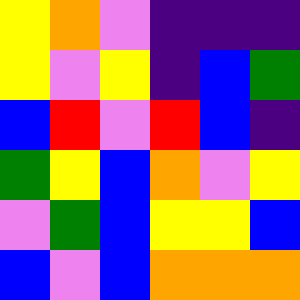[["yellow", "orange", "violet", "indigo", "indigo", "indigo"], ["yellow", "violet", "yellow", "indigo", "blue", "green"], ["blue", "red", "violet", "red", "blue", "indigo"], ["green", "yellow", "blue", "orange", "violet", "yellow"], ["violet", "green", "blue", "yellow", "yellow", "blue"], ["blue", "violet", "blue", "orange", "orange", "orange"]]